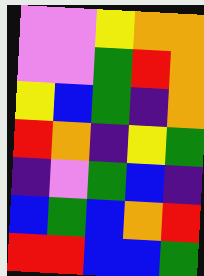[["violet", "violet", "yellow", "orange", "orange"], ["violet", "violet", "green", "red", "orange"], ["yellow", "blue", "green", "indigo", "orange"], ["red", "orange", "indigo", "yellow", "green"], ["indigo", "violet", "green", "blue", "indigo"], ["blue", "green", "blue", "orange", "red"], ["red", "red", "blue", "blue", "green"]]